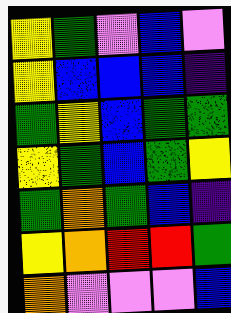[["yellow", "green", "violet", "blue", "violet"], ["yellow", "blue", "blue", "blue", "indigo"], ["green", "yellow", "blue", "green", "green"], ["yellow", "green", "blue", "green", "yellow"], ["green", "orange", "green", "blue", "indigo"], ["yellow", "orange", "red", "red", "green"], ["orange", "violet", "violet", "violet", "blue"]]